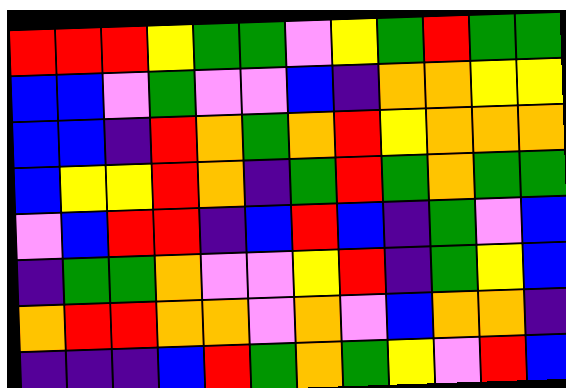[["red", "red", "red", "yellow", "green", "green", "violet", "yellow", "green", "red", "green", "green"], ["blue", "blue", "violet", "green", "violet", "violet", "blue", "indigo", "orange", "orange", "yellow", "yellow"], ["blue", "blue", "indigo", "red", "orange", "green", "orange", "red", "yellow", "orange", "orange", "orange"], ["blue", "yellow", "yellow", "red", "orange", "indigo", "green", "red", "green", "orange", "green", "green"], ["violet", "blue", "red", "red", "indigo", "blue", "red", "blue", "indigo", "green", "violet", "blue"], ["indigo", "green", "green", "orange", "violet", "violet", "yellow", "red", "indigo", "green", "yellow", "blue"], ["orange", "red", "red", "orange", "orange", "violet", "orange", "violet", "blue", "orange", "orange", "indigo"], ["indigo", "indigo", "indigo", "blue", "red", "green", "orange", "green", "yellow", "violet", "red", "blue"]]